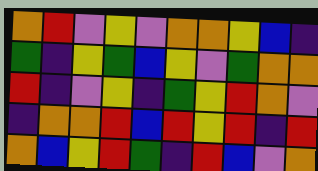[["orange", "red", "violet", "yellow", "violet", "orange", "orange", "yellow", "blue", "indigo"], ["green", "indigo", "yellow", "green", "blue", "yellow", "violet", "green", "orange", "orange"], ["red", "indigo", "violet", "yellow", "indigo", "green", "yellow", "red", "orange", "violet"], ["indigo", "orange", "orange", "red", "blue", "red", "yellow", "red", "indigo", "red"], ["orange", "blue", "yellow", "red", "green", "indigo", "red", "blue", "violet", "orange"]]